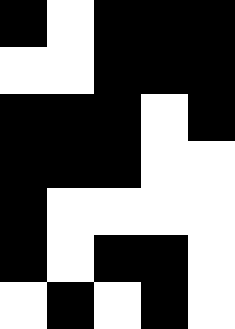[["black", "white", "black", "black", "black"], ["white", "white", "black", "black", "black"], ["black", "black", "black", "white", "black"], ["black", "black", "black", "white", "white"], ["black", "white", "white", "white", "white"], ["black", "white", "black", "black", "white"], ["white", "black", "white", "black", "white"]]